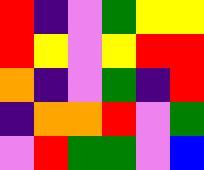[["red", "indigo", "violet", "green", "yellow", "yellow"], ["red", "yellow", "violet", "yellow", "red", "red"], ["orange", "indigo", "violet", "green", "indigo", "red"], ["indigo", "orange", "orange", "red", "violet", "green"], ["violet", "red", "green", "green", "violet", "blue"]]